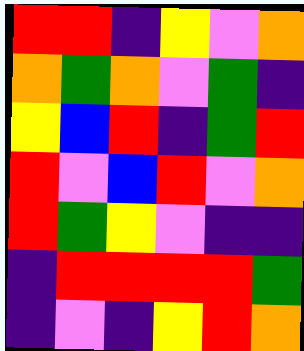[["red", "red", "indigo", "yellow", "violet", "orange"], ["orange", "green", "orange", "violet", "green", "indigo"], ["yellow", "blue", "red", "indigo", "green", "red"], ["red", "violet", "blue", "red", "violet", "orange"], ["red", "green", "yellow", "violet", "indigo", "indigo"], ["indigo", "red", "red", "red", "red", "green"], ["indigo", "violet", "indigo", "yellow", "red", "orange"]]